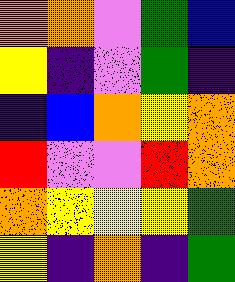[["orange", "orange", "violet", "green", "blue"], ["yellow", "indigo", "violet", "green", "indigo"], ["indigo", "blue", "orange", "yellow", "orange"], ["red", "violet", "violet", "red", "orange"], ["orange", "yellow", "yellow", "yellow", "green"], ["yellow", "indigo", "orange", "indigo", "green"]]